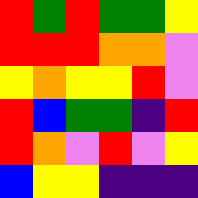[["red", "green", "red", "green", "green", "yellow"], ["red", "red", "red", "orange", "orange", "violet"], ["yellow", "orange", "yellow", "yellow", "red", "violet"], ["red", "blue", "green", "green", "indigo", "red"], ["red", "orange", "violet", "red", "violet", "yellow"], ["blue", "yellow", "yellow", "indigo", "indigo", "indigo"]]